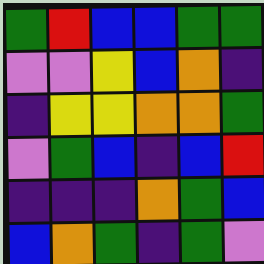[["green", "red", "blue", "blue", "green", "green"], ["violet", "violet", "yellow", "blue", "orange", "indigo"], ["indigo", "yellow", "yellow", "orange", "orange", "green"], ["violet", "green", "blue", "indigo", "blue", "red"], ["indigo", "indigo", "indigo", "orange", "green", "blue"], ["blue", "orange", "green", "indigo", "green", "violet"]]